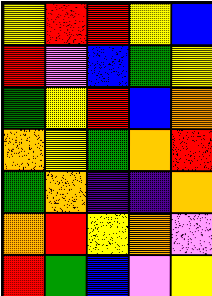[["yellow", "red", "red", "yellow", "blue"], ["red", "violet", "blue", "green", "yellow"], ["green", "yellow", "red", "blue", "orange"], ["orange", "yellow", "green", "orange", "red"], ["green", "orange", "indigo", "indigo", "orange"], ["orange", "red", "yellow", "orange", "violet"], ["red", "green", "blue", "violet", "yellow"]]